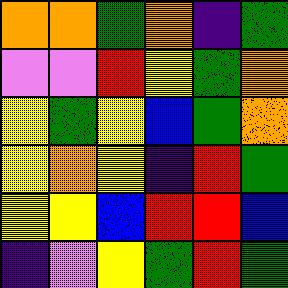[["orange", "orange", "green", "orange", "indigo", "green"], ["violet", "violet", "red", "yellow", "green", "orange"], ["yellow", "green", "yellow", "blue", "green", "orange"], ["yellow", "orange", "yellow", "indigo", "red", "green"], ["yellow", "yellow", "blue", "red", "red", "blue"], ["indigo", "violet", "yellow", "green", "red", "green"]]